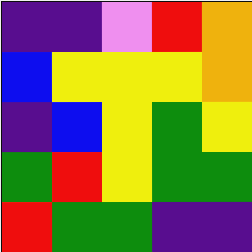[["indigo", "indigo", "violet", "red", "orange"], ["blue", "yellow", "yellow", "yellow", "orange"], ["indigo", "blue", "yellow", "green", "yellow"], ["green", "red", "yellow", "green", "green"], ["red", "green", "green", "indigo", "indigo"]]